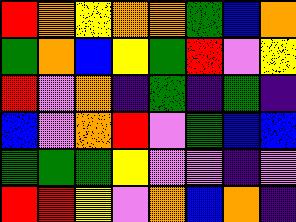[["red", "orange", "yellow", "orange", "orange", "green", "blue", "orange"], ["green", "orange", "blue", "yellow", "green", "red", "violet", "yellow"], ["red", "violet", "orange", "indigo", "green", "indigo", "green", "indigo"], ["blue", "violet", "orange", "red", "violet", "green", "blue", "blue"], ["green", "green", "green", "yellow", "violet", "violet", "indigo", "violet"], ["red", "red", "yellow", "violet", "orange", "blue", "orange", "indigo"]]